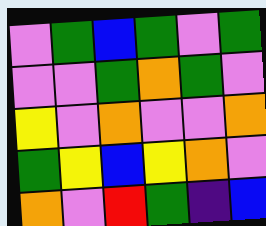[["violet", "green", "blue", "green", "violet", "green"], ["violet", "violet", "green", "orange", "green", "violet"], ["yellow", "violet", "orange", "violet", "violet", "orange"], ["green", "yellow", "blue", "yellow", "orange", "violet"], ["orange", "violet", "red", "green", "indigo", "blue"]]